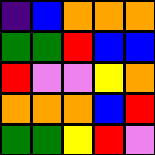[["indigo", "blue", "orange", "orange", "orange"], ["green", "green", "red", "blue", "blue"], ["red", "violet", "violet", "yellow", "orange"], ["orange", "orange", "orange", "blue", "red"], ["green", "green", "yellow", "red", "violet"]]